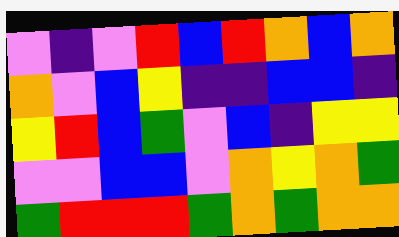[["violet", "indigo", "violet", "red", "blue", "red", "orange", "blue", "orange"], ["orange", "violet", "blue", "yellow", "indigo", "indigo", "blue", "blue", "indigo"], ["yellow", "red", "blue", "green", "violet", "blue", "indigo", "yellow", "yellow"], ["violet", "violet", "blue", "blue", "violet", "orange", "yellow", "orange", "green"], ["green", "red", "red", "red", "green", "orange", "green", "orange", "orange"]]